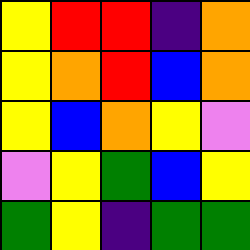[["yellow", "red", "red", "indigo", "orange"], ["yellow", "orange", "red", "blue", "orange"], ["yellow", "blue", "orange", "yellow", "violet"], ["violet", "yellow", "green", "blue", "yellow"], ["green", "yellow", "indigo", "green", "green"]]